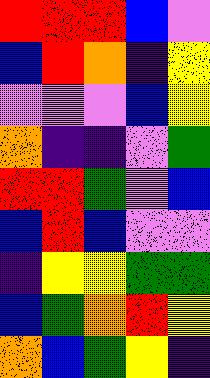[["red", "red", "red", "blue", "violet"], ["blue", "red", "orange", "indigo", "yellow"], ["violet", "violet", "violet", "blue", "yellow"], ["orange", "indigo", "indigo", "violet", "green"], ["red", "red", "green", "violet", "blue"], ["blue", "red", "blue", "violet", "violet"], ["indigo", "yellow", "yellow", "green", "green"], ["blue", "green", "orange", "red", "yellow"], ["orange", "blue", "green", "yellow", "indigo"]]